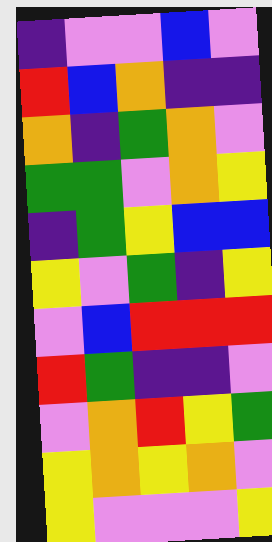[["indigo", "violet", "violet", "blue", "violet"], ["red", "blue", "orange", "indigo", "indigo"], ["orange", "indigo", "green", "orange", "violet"], ["green", "green", "violet", "orange", "yellow"], ["indigo", "green", "yellow", "blue", "blue"], ["yellow", "violet", "green", "indigo", "yellow"], ["violet", "blue", "red", "red", "red"], ["red", "green", "indigo", "indigo", "violet"], ["violet", "orange", "red", "yellow", "green"], ["yellow", "orange", "yellow", "orange", "violet"], ["yellow", "violet", "violet", "violet", "yellow"]]